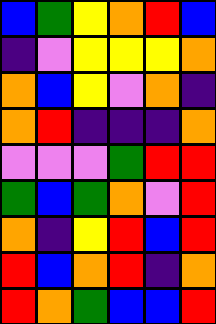[["blue", "green", "yellow", "orange", "red", "blue"], ["indigo", "violet", "yellow", "yellow", "yellow", "orange"], ["orange", "blue", "yellow", "violet", "orange", "indigo"], ["orange", "red", "indigo", "indigo", "indigo", "orange"], ["violet", "violet", "violet", "green", "red", "red"], ["green", "blue", "green", "orange", "violet", "red"], ["orange", "indigo", "yellow", "red", "blue", "red"], ["red", "blue", "orange", "red", "indigo", "orange"], ["red", "orange", "green", "blue", "blue", "red"]]